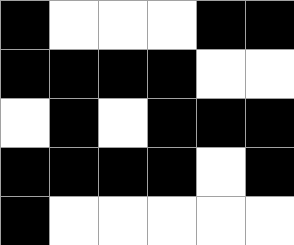[["black", "white", "white", "white", "black", "black"], ["black", "black", "black", "black", "white", "white"], ["white", "black", "white", "black", "black", "black"], ["black", "black", "black", "black", "white", "black"], ["black", "white", "white", "white", "white", "white"]]